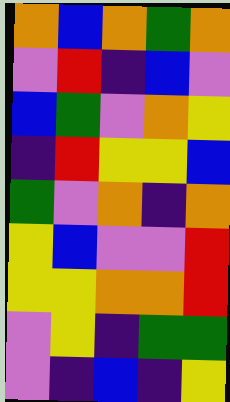[["orange", "blue", "orange", "green", "orange"], ["violet", "red", "indigo", "blue", "violet"], ["blue", "green", "violet", "orange", "yellow"], ["indigo", "red", "yellow", "yellow", "blue"], ["green", "violet", "orange", "indigo", "orange"], ["yellow", "blue", "violet", "violet", "red"], ["yellow", "yellow", "orange", "orange", "red"], ["violet", "yellow", "indigo", "green", "green"], ["violet", "indigo", "blue", "indigo", "yellow"]]